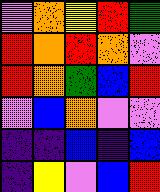[["violet", "orange", "yellow", "red", "green"], ["red", "orange", "red", "orange", "violet"], ["red", "orange", "green", "blue", "red"], ["violet", "blue", "orange", "violet", "violet"], ["indigo", "indigo", "blue", "indigo", "blue"], ["indigo", "yellow", "violet", "blue", "red"]]